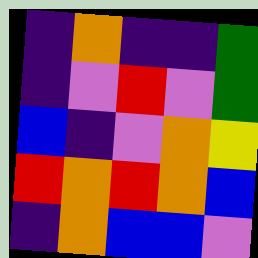[["indigo", "orange", "indigo", "indigo", "green"], ["indigo", "violet", "red", "violet", "green"], ["blue", "indigo", "violet", "orange", "yellow"], ["red", "orange", "red", "orange", "blue"], ["indigo", "orange", "blue", "blue", "violet"]]